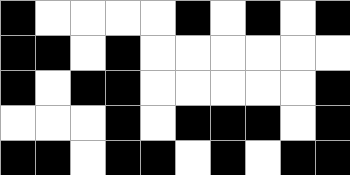[["black", "white", "white", "white", "white", "black", "white", "black", "white", "black"], ["black", "black", "white", "black", "white", "white", "white", "white", "white", "white"], ["black", "white", "black", "black", "white", "white", "white", "white", "white", "black"], ["white", "white", "white", "black", "white", "black", "black", "black", "white", "black"], ["black", "black", "white", "black", "black", "white", "black", "white", "black", "black"]]